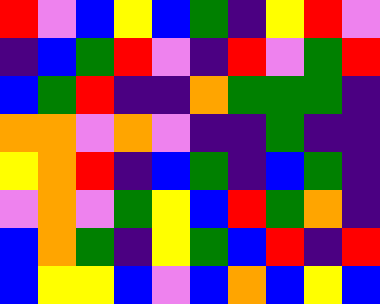[["red", "violet", "blue", "yellow", "blue", "green", "indigo", "yellow", "red", "violet"], ["indigo", "blue", "green", "red", "violet", "indigo", "red", "violet", "green", "red"], ["blue", "green", "red", "indigo", "indigo", "orange", "green", "green", "green", "indigo"], ["orange", "orange", "violet", "orange", "violet", "indigo", "indigo", "green", "indigo", "indigo"], ["yellow", "orange", "red", "indigo", "blue", "green", "indigo", "blue", "green", "indigo"], ["violet", "orange", "violet", "green", "yellow", "blue", "red", "green", "orange", "indigo"], ["blue", "orange", "green", "indigo", "yellow", "green", "blue", "red", "indigo", "red"], ["blue", "yellow", "yellow", "blue", "violet", "blue", "orange", "blue", "yellow", "blue"]]